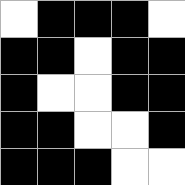[["white", "black", "black", "black", "white"], ["black", "black", "white", "black", "black"], ["black", "white", "white", "black", "black"], ["black", "black", "white", "white", "black"], ["black", "black", "black", "white", "white"]]